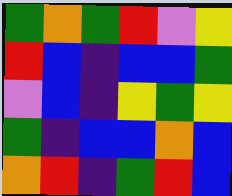[["green", "orange", "green", "red", "violet", "yellow"], ["red", "blue", "indigo", "blue", "blue", "green"], ["violet", "blue", "indigo", "yellow", "green", "yellow"], ["green", "indigo", "blue", "blue", "orange", "blue"], ["orange", "red", "indigo", "green", "red", "blue"]]